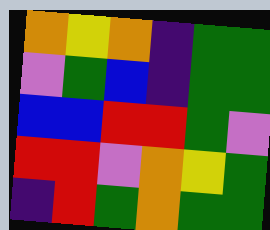[["orange", "yellow", "orange", "indigo", "green", "green"], ["violet", "green", "blue", "indigo", "green", "green"], ["blue", "blue", "red", "red", "green", "violet"], ["red", "red", "violet", "orange", "yellow", "green"], ["indigo", "red", "green", "orange", "green", "green"]]